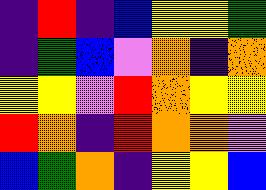[["indigo", "red", "indigo", "blue", "yellow", "yellow", "green"], ["indigo", "green", "blue", "violet", "orange", "indigo", "orange"], ["yellow", "yellow", "violet", "red", "orange", "yellow", "yellow"], ["red", "orange", "indigo", "red", "orange", "orange", "violet"], ["blue", "green", "orange", "indigo", "yellow", "yellow", "blue"]]